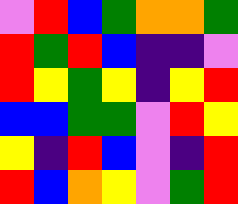[["violet", "red", "blue", "green", "orange", "orange", "green"], ["red", "green", "red", "blue", "indigo", "indigo", "violet"], ["red", "yellow", "green", "yellow", "indigo", "yellow", "red"], ["blue", "blue", "green", "green", "violet", "red", "yellow"], ["yellow", "indigo", "red", "blue", "violet", "indigo", "red"], ["red", "blue", "orange", "yellow", "violet", "green", "red"]]